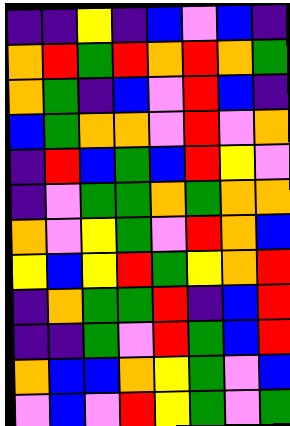[["indigo", "indigo", "yellow", "indigo", "blue", "violet", "blue", "indigo"], ["orange", "red", "green", "red", "orange", "red", "orange", "green"], ["orange", "green", "indigo", "blue", "violet", "red", "blue", "indigo"], ["blue", "green", "orange", "orange", "violet", "red", "violet", "orange"], ["indigo", "red", "blue", "green", "blue", "red", "yellow", "violet"], ["indigo", "violet", "green", "green", "orange", "green", "orange", "orange"], ["orange", "violet", "yellow", "green", "violet", "red", "orange", "blue"], ["yellow", "blue", "yellow", "red", "green", "yellow", "orange", "red"], ["indigo", "orange", "green", "green", "red", "indigo", "blue", "red"], ["indigo", "indigo", "green", "violet", "red", "green", "blue", "red"], ["orange", "blue", "blue", "orange", "yellow", "green", "violet", "blue"], ["violet", "blue", "violet", "red", "yellow", "green", "violet", "green"]]